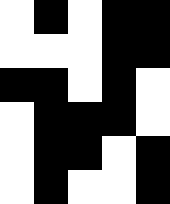[["white", "black", "white", "black", "black"], ["white", "white", "white", "black", "black"], ["black", "black", "white", "black", "white"], ["white", "black", "black", "black", "white"], ["white", "black", "black", "white", "black"], ["white", "black", "white", "white", "black"]]